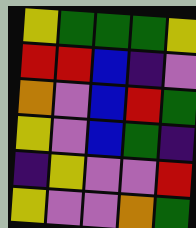[["yellow", "green", "green", "green", "yellow"], ["red", "red", "blue", "indigo", "violet"], ["orange", "violet", "blue", "red", "green"], ["yellow", "violet", "blue", "green", "indigo"], ["indigo", "yellow", "violet", "violet", "red"], ["yellow", "violet", "violet", "orange", "green"]]